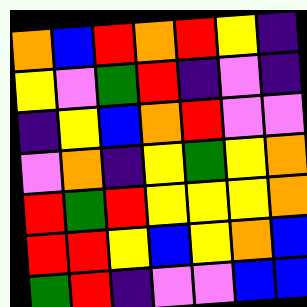[["orange", "blue", "red", "orange", "red", "yellow", "indigo"], ["yellow", "violet", "green", "red", "indigo", "violet", "indigo"], ["indigo", "yellow", "blue", "orange", "red", "violet", "violet"], ["violet", "orange", "indigo", "yellow", "green", "yellow", "orange"], ["red", "green", "red", "yellow", "yellow", "yellow", "orange"], ["red", "red", "yellow", "blue", "yellow", "orange", "blue"], ["green", "red", "indigo", "violet", "violet", "blue", "blue"]]